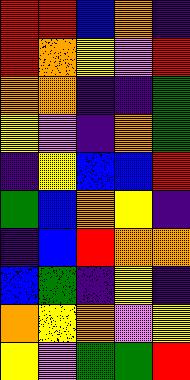[["red", "red", "blue", "orange", "indigo"], ["red", "orange", "yellow", "violet", "red"], ["orange", "orange", "indigo", "indigo", "green"], ["yellow", "violet", "indigo", "orange", "green"], ["indigo", "yellow", "blue", "blue", "red"], ["green", "blue", "orange", "yellow", "indigo"], ["indigo", "blue", "red", "orange", "orange"], ["blue", "green", "indigo", "yellow", "indigo"], ["orange", "yellow", "orange", "violet", "yellow"], ["yellow", "violet", "green", "green", "red"]]